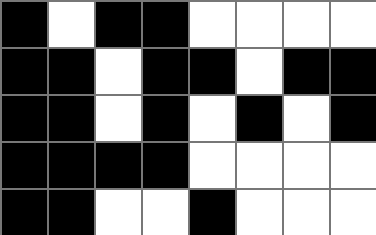[["black", "white", "black", "black", "white", "white", "white", "white"], ["black", "black", "white", "black", "black", "white", "black", "black"], ["black", "black", "white", "black", "white", "black", "white", "black"], ["black", "black", "black", "black", "white", "white", "white", "white"], ["black", "black", "white", "white", "black", "white", "white", "white"]]